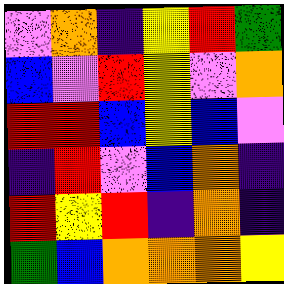[["violet", "orange", "indigo", "yellow", "red", "green"], ["blue", "violet", "red", "yellow", "violet", "orange"], ["red", "red", "blue", "yellow", "blue", "violet"], ["indigo", "red", "violet", "blue", "orange", "indigo"], ["red", "yellow", "red", "indigo", "orange", "indigo"], ["green", "blue", "orange", "orange", "orange", "yellow"]]